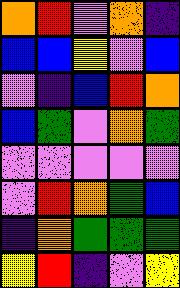[["orange", "red", "violet", "orange", "indigo"], ["blue", "blue", "yellow", "violet", "blue"], ["violet", "indigo", "blue", "red", "orange"], ["blue", "green", "violet", "orange", "green"], ["violet", "violet", "violet", "violet", "violet"], ["violet", "red", "orange", "green", "blue"], ["indigo", "orange", "green", "green", "green"], ["yellow", "red", "indigo", "violet", "yellow"]]